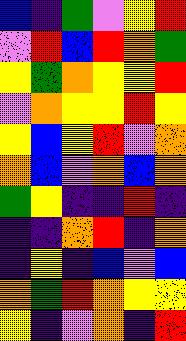[["blue", "indigo", "green", "violet", "yellow", "red"], ["violet", "red", "blue", "red", "orange", "green"], ["yellow", "green", "orange", "yellow", "yellow", "red"], ["violet", "orange", "yellow", "yellow", "red", "yellow"], ["yellow", "blue", "yellow", "red", "violet", "orange"], ["orange", "blue", "violet", "orange", "blue", "orange"], ["green", "yellow", "indigo", "indigo", "red", "indigo"], ["indigo", "indigo", "orange", "red", "indigo", "orange"], ["indigo", "yellow", "indigo", "blue", "violet", "blue"], ["orange", "green", "red", "orange", "yellow", "yellow"], ["yellow", "indigo", "violet", "orange", "indigo", "red"]]